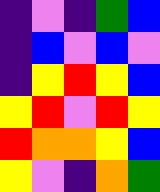[["indigo", "violet", "indigo", "green", "blue"], ["indigo", "blue", "violet", "blue", "violet"], ["indigo", "yellow", "red", "yellow", "blue"], ["yellow", "red", "violet", "red", "yellow"], ["red", "orange", "orange", "yellow", "blue"], ["yellow", "violet", "indigo", "orange", "green"]]